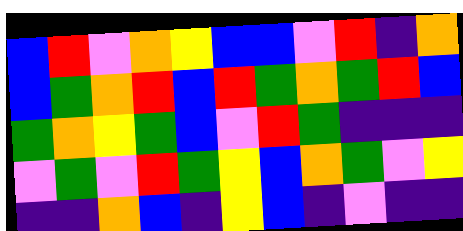[["blue", "red", "violet", "orange", "yellow", "blue", "blue", "violet", "red", "indigo", "orange"], ["blue", "green", "orange", "red", "blue", "red", "green", "orange", "green", "red", "blue"], ["green", "orange", "yellow", "green", "blue", "violet", "red", "green", "indigo", "indigo", "indigo"], ["violet", "green", "violet", "red", "green", "yellow", "blue", "orange", "green", "violet", "yellow"], ["indigo", "indigo", "orange", "blue", "indigo", "yellow", "blue", "indigo", "violet", "indigo", "indigo"]]